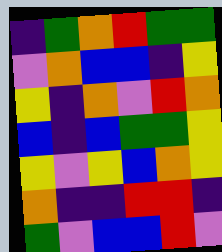[["indigo", "green", "orange", "red", "green", "green"], ["violet", "orange", "blue", "blue", "indigo", "yellow"], ["yellow", "indigo", "orange", "violet", "red", "orange"], ["blue", "indigo", "blue", "green", "green", "yellow"], ["yellow", "violet", "yellow", "blue", "orange", "yellow"], ["orange", "indigo", "indigo", "red", "red", "indigo"], ["green", "violet", "blue", "blue", "red", "violet"]]